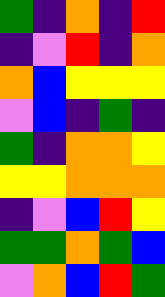[["green", "indigo", "orange", "indigo", "red"], ["indigo", "violet", "red", "indigo", "orange"], ["orange", "blue", "yellow", "yellow", "yellow"], ["violet", "blue", "indigo", "green", "indigo"], ["green", "indigo", "orange", "orange", "yellow"], ["yellow", "yellow", "orange", "orange", "orange"], ["indigo", "violet", "blue", "red", "yellow"], ["green", "green", "orange", "green", "blue"], ["violet", "orange", "blue", "red", "green"]]